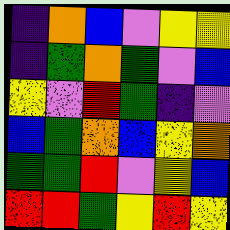[["indigo", "orange", "blue", "violet", "yellow", "yellow"], ["indigo", "green", "orange", "green", "violet", "blue"], ["yellow", "violet", "red", "green", "indigo", "violet"], ["blue", "green", "orange", "blue", "yellow", "orange"], ["green", "green", "red", "violet", "yellow", "blue"], ["red", "red", "green", "yellow", "red", "yellow"]]